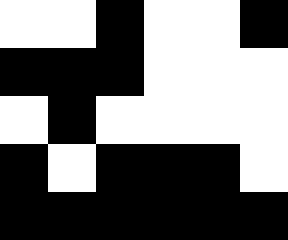[["white", "white", "black", "white", "white", "black"], ["black", "black", "black", "white", "white", "white"], ["white", "black", "white", "white", "white", "white"], ["black", "white", "black", "black", "black", "white"], ["black", "black", "black", "black", "black", "black"]]